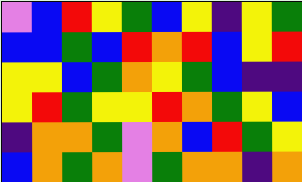[["violet", "blue", "red", "yellow", "green", "blue", "yellow", "indigo", "yellow", "green"], ["blue", "blue", "green", "blue", "red", "orange", "red", "blue", "yellow", "red"], ["yellow", "yellow", "blue", "green", "orange", "yellow", "green", "blue", "indigo", "indigo"], ["yellow", "red", "green", "yellow", "yellow", "red", "orange", "green", "yellow", "blue"], ["indigo", "orange", "orange", "green", "violet", "orange", "blue", "red", "green", "yellow"], ["blue", "orange", "green", "orange", "violet", "green", "orange", "orange", "indigo", "orange"]]